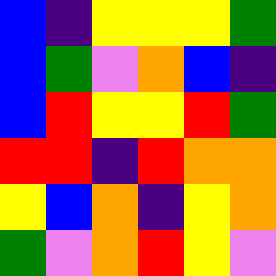[["blue", "indigo", "yellow", "yellow", "yellow", "green"], ["blue", "green", "violet", "orange", "blue", "indigo"], ["blue", "red", "yellow", "yellow", "red", "green"], ["red", "red", "indigo", "red", "orange", "orange"], ["yellow", "blue", "orange", "indigo", "yellow", "orange"], ["green", "violet", "orange", "red", "yellow", "violet"]]